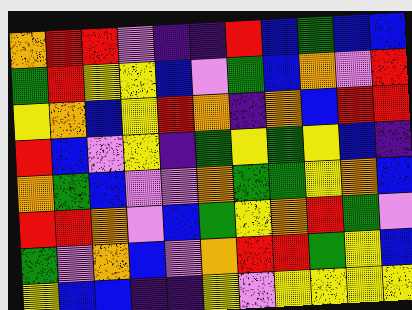[["orange", "red", "red", "violet", "indigo", "indigo", "red", "blue", "green", "blue", "blue"], ["green", "red", "yellow", "yellow", "blue", "violet", "green", "blue", "orange", "violet", "red"], ["yellow", "orange", "blue", "yellow", "red", "orange", "indigo", "orange", "blue", "red", "red"], ["red", "blue", "violet", "yellow", "indigo", "green", "yellow", "green", "yellow", "blue", "indigo"], ["orange", "green", "blue", "violet", "violet", "orange", "green", "green", "yellow", "orange", "blue"], ["red", "red", "orange", "violet", "blue", "green", "yellow", "orange", "red", "green", "violet"], ["green", "violet", "orange", "blue", "violet", "orange", "red", "red", "green", "yellow", "blue"], ["yellow", "blue", "blue", "indigo", "indigo", "yellow", "violet", "yellow", "yellow", "yellow", "yellow"]]